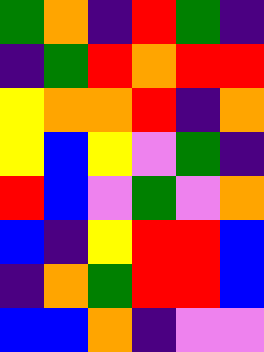[["green", "orange", "indigo", "red", "green", "indigo"], ["indigo", "green", "red", "orange", "red", "red"], ["yellow", "orange", "orange", "red", "indigo", "orange"], ["yellow", "blue", "yellow", "violet", "green", "indigo"], ["red", "blue", "violet", "green", "violet", "orange"], ["blue", "indigo", "yellow", "red", "red", "blue"], ["indigo", "orange", "green", "red", "red", "blue"], ["blue", "blue", "orange", "indigo", "violet", "violet"]]